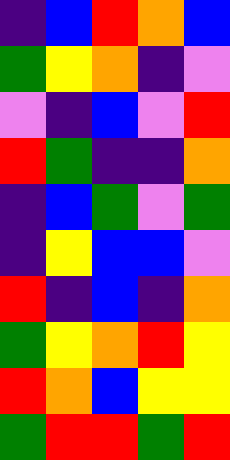[["indigo", "blue", "red", "orange", "blue"], ["green", "yellow", "orange", "indigo", "violet"], ["violet", "indigo", "blue", "violet", "red"], ["red", "green", "indigo", "indigo", "orange"], ["indigo", "blue", "green", "violet", "green"], ["indigo", "yellow", "blue", "blue", "violet"], ["red", "indigo", "blue", "indigo", "orange"], ["green", "yellow", "orange", "red", "yellow"], ["red", "orange", "blue", "yellow", "yellow"], ["green", "red", "red", "green", "red"]]